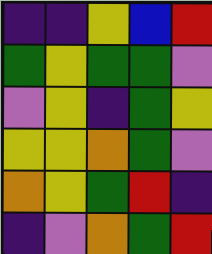[["indigo", "indigo", "yellow", "blue", "red"], ["green", "yellow", "green", "green", "violet"], ["violet", "yellow", "indigo", "green", "yellow"], ["yellow", "yellow", "orange", "green", "violet"], ["orange", "yellow", "green", "red", "indigo"], ["indigo", "violet", "orange", "green", "red"]]